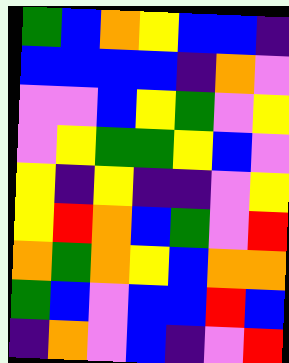[["green", "blue", "orange", "yellow", "blue", "blue", "indigo"], ["blue", "blue", "blue", "blue", "indigo", "orange", "violet"], ["violet", "violet", "blue", "yellow", "green", "violet", "yellow"], ["violet", "yellow", "green", "green", "yellow", "blue", "violet"], ["yellow", "indigo", "yellow", "indigo", "indigo", "violet", "yellow"], ["yellow", "red", "orange", "blue", "green", "violet", "red"], ["orange", "green", "orange", "yellow", "blue", "orange", "orange"], ["green", "blue", "violet", "blue", "blue", "red", "blue"], ["indigo", "orange", "violet", "blue", "indigo", "violet", "red"]]